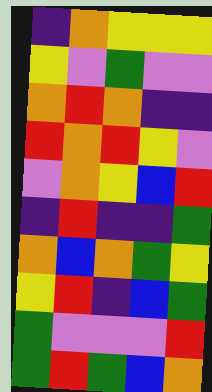[["indigo", "orange", "yellow", "yellow", "yellow"], ["yellow", "violet", "green", "violet", "violet"], ["orange", "red", "orange", "indigo", "indigo"], ["red", "orange", "red", "yellow", "violet"], ["violet", "orange", "yellow", "blue", "red"], ["indigo", "red", "indigo", "indigo", "green"], ["orange", "blue", "orange", "green", "yellow"], ["yellow", "red", "indigo", "blue", "green"], ["green", "violet", "violet", "violet", "red"], ["green", "red", "green", "blue", "orange"]]